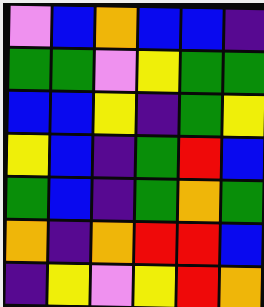[["violet", "blue", "orange", "blue", "blue", "indigo"], ["green", "green", "violet", "yellow", "green", "green"], ["blue", "blue", "yellow", "indigo", "green", "yellow"], ["yellow", "blue", "indigo", "green", "red", "blue"], ["green", "blue", "indigo", "green", "orange", "green"], ["orange", "indigo", "orange", "red", "red", "blue"], ["indigo", "yellow", "violet", "yellow", "red", "orange"]]